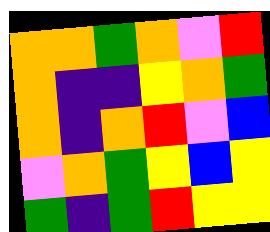[["orange", "orange", "green", "orange", "violet", "red"], ["orange", "indigo", "indigo", "yellow", "orange", "green"], ["orange", "indigo", "orange", "red", "violet", "blue"], ["violet", "orange", "green", "yellow", "blue", "yellow"], ["green", "indigo", "green", "red", "yellow", "yellow"]]